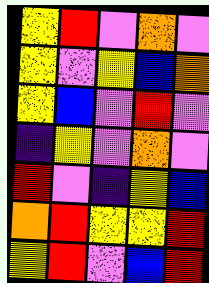[["yellow", "red", "violet", "orange", "violet"], ["yellow", "violet", "yellow", "blue", "orange"], ["yellow", "blue", "violet", "red", "violet"], ["indigo", "yellow", "violet", "orange", "violet"], ["red", "violet", "indigo", "yellow", "blue"], ["orange", "red", "yellow", "yellow", "red"], ["yellow", "red", "violet", "blue", "red"]]